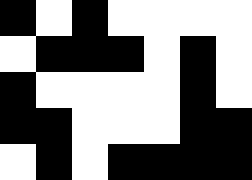[["black", "white", "black", "white", "white", "white", "white"], ["white", "black", "black", "black", "white", "black", "white"], ["black", "white", "white", "white", "white", "black", "white"], ["black", "black", "white", "white", "white", "black", "black"], ["white", "black", "white", "black", "black", "black", "black"]]